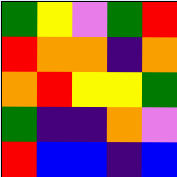[["green", "yellow", "violet", "green", "red"], ["red", "orange", "orange", "indigo", "orange"], ["orange", "red", "yellow", "yellow", "green"], ["green", "indigo", "indigo", "orange", "violet"], ["red", "blue", "blue", "indigo", "blue"]]